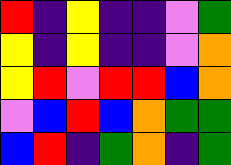[["red", "indigo", "yellow", "indigo", "indigo", "violet", "green"], ["yellow", "indigo", "yellow", "indigo", "indigo", "violet", "orange"], ["yellow", "red", "violet", "red", "red", "blue", "orange"], ["violet", "blue", "red", "blue", "orange", "green", "green"], ["blue", "red", "indigo", "green", "orange", "indigo", "green"]]